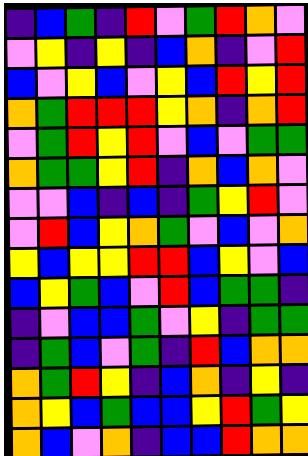[["indigo", "blue", "green", "indigo", "red", "violet", "green", "red", "orange", "violet"], ["violet", "yellow", "indigo", "yellow", "indigo", "blue", "orange", "indigo", "violet", "red"], ["blue", "violet", "yellow", "blue", "violet", "yellow", "blue", "red", "yellow", "red"], ["orange", "green", "red", "red", "red", "yellow", "orange", "indigo", "orange", "red"], ["violet", "green", "red", "yellow", "red", "violet", "blue", "violet", "green", "green"], ["orange", "green", "green", "yellow", "red", "indigo", "orange", "blue", "orange", "violet"], ["violet", "violet", "blue", "indigo", "blue", "indigo", "green", "yellow", "red", "violet"], ["violet", "red", "blue", "yellow", "orange", "green", "violet", "blue", "violet", "orange"], ["yellow", "blue", "yellow", "yellow", "red", "red", "blue", "yellow", "violet", "blue"], ["blue", "yellow", "green", "blue", "violet", "red", "blue", "green", "green", "indigo"], ["indigo", "violet", "blue", "blue", "green", "violet", "yellow", "indigo", "green", "green"], ["indigo", "green", "blue", "violet", "green", "indigo", "red", "blue", "orange", "orange"], ["orange", "green", "red", "yellow", "indigo", "blue", "orange", "indigo", "yellow", "indigo"], ["orange", "yellow", "blue", "green", "blue", "blue", "yellow", "red", "green", "yellow"], ["orange", "blue", "violet", "orange", "indigo", "blue", "blue", "red", "orange", "orange"]]